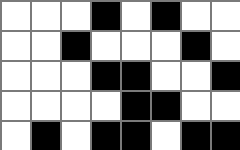[["white", "white", "white", "black", "white", "black", "white", "white"], ["white", "white", "black", "white", "white", "white", "black", "white"], ["white", "white", "white", "black", "black", "white", "white", "black"], ["white", "white", "white", "white", "black", "black", "white", "white"], ["white", "black", "white", "black", "black", "white", "black", "black"]]